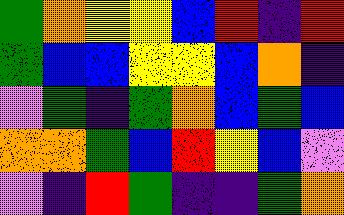[["green", "orange", "yellow", "yellow", "blue", "red", "indigo", "red"], ["green", "blue", "blue", "yellow", "yellow", "blue", "orange", "indigo"], ["violet", "green", "indigo", "green", "orange", "blue", "green", "blue"], ["orange", "orange", "green", "blue", "red", "yellow", "blue", "violet"], ["violet", "indigo", "red", "green", "indigo", "indigo", "green", "orange"]]